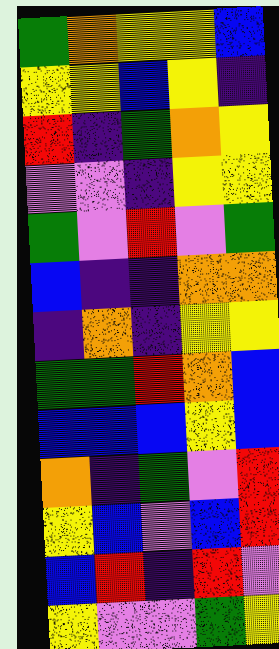[["green", "orange", "yellow", "yellow", "blue"], ["yellow", "yellow", "blue", "yellow", "indigo"], ["red", "indigo", "green", "orange", "yellow"], ["violet", "violet", "indigo", "yellow", "yellow"], ["green", "violet", "red", "violet", "green"], ["blue", "indigo", "indigo", "orange", "orange"], ["indigo", "orange", "indigo", "yellow", "yellow"], ["green", "green", "red", "orange", "blue"], ["blue", "blue", "blue", "yellow", "blue"], ["orange", "indigo", "green", "violet", "red"], ["yellow", "blue", "violet", "blue", "red"], ["blue", "red", "indigo", "red", "violet"], ["yellow", "violet", "violet", "green", "yellow"]]